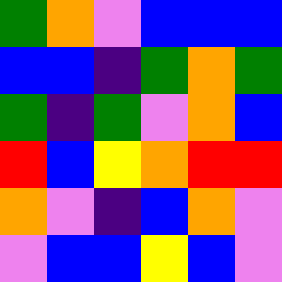[["green", "orange", "violet", "blue", "blue", "blue"], ["blue", "blue", "indigo", "green", "orange", "green"], ["green", "indigo", "green", "violet", "orange", "blue"], ["red", "blue", "yellow", "orange", "red", "red"], ["orange", "violet", "indigo", "blue", "orange", "violet"], ["violet", "blue", "blue", "yellow", "blue", "violet"]]